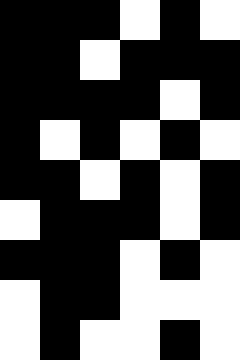[["black", "black", "black", "white", "black", "white"], ["black", "black", "white", "black", "black", "black"], ["black", "black", "black", "black", "white", "black"], ["black", "white", "black", "white", "black", "white"], ["black", "black", "white", "black", "white", "black"], ["white", "black", "black", "black", "white", "black"], ["black", "black", "black", "white", "black", "white"], ["white", "black", "black", "white", "white", "white"], ["white", "black", "white", "white", "black", "white"]]